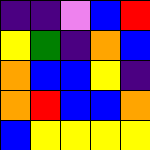[["indigo", "indigo", "violet", "blue", "red"], ["yellow", "green", "indigo", "orange", "blue"], ["orange", "blue", "blue", "yellow", "indigo"], ["orange", "red", "blue", "blue", "orange"], ["blue", "yellow", "yellow", "yellow", "yellow"]]